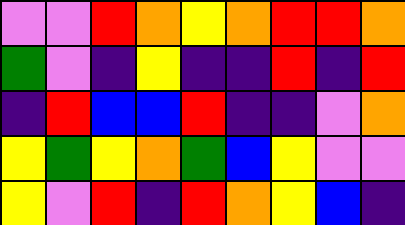[["violet", "violet", "red", "orange", "yellow", "orange", "red", "red", "orange"], ["green", "violet", "indigo", "yellow", "indigo", "indigo", "red", "indigo", "red"], ["indigo", "red", "blue", "blue", "red", "indigo", "indigo", "violet", "orange"], ["yellow", "green", "yellow", "orange", "green", "blue", "yellow", "violet", "violet"], ["yellow", "violet", "red", "indigo", "red", "orange", "yellow", "blue", "indigo"]]